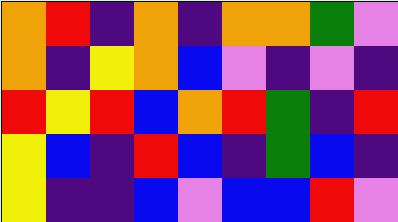[["orange", "red", "indigo", "orange", "indigo", "orange", "orange", "green", "violet"], ["orange", "indigo", "yellow", "orange", "blue", "violet", "indigo", "violet", "indigo"], ["red", "yellow", "red", "blue", "orange", "red", "green", "indigo", "red"], ["yellow", "blue", "indigo", "red", "blue", "indigo", "green", "blue", "indigo"], ["yellow", "indigo", "indigo", "blue", "violet", "blue", "blue", "red", "violet"]]